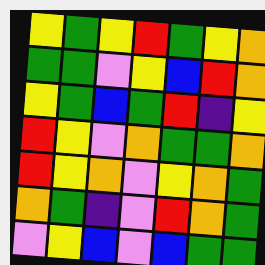[["yellow", "green", "yellow", "red", "green", "yellow", "orange"], ["green", "green", "violet", "yellow", "blue", "red", "orange"], ["yellow", "green", "blue", "green", "red", "indigo", "yellow"], ["red", "yellow", "violet", "orange", "green", "green", "orange"], ["red", "yellow", "orange", "violet", "yellow", "orange", "green"], ["orange", "green", "indigo", "violet", "red", "orange", "green"], ["violet", "yellow", "blue", "violet", "blue", "green", "green"]]